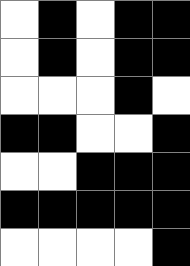[["white", "black", "white", "black", "black"], ["white", "black", "white", "black", "black"], ["white", "white", "white", "black", "white"], ["black", "black", "white", "white", "black"], ["white", "white", "black", "black", "black"], ["black", "black", "black", "black", "black"], ["white", "white", "white", "white", "black"]]